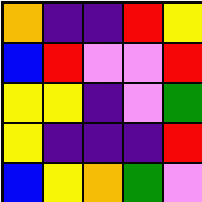[["orange", "indigo", "indigo", "red", "yellow"], ["blue", "red", "violet", "violet", "red"], ["yellow", "yellow", "indigo", "violet", "green"], ["yellow", "indigo", "indigo", "indigo", "red"], ["blue", "yellow", "orange", "green", "violet"]]